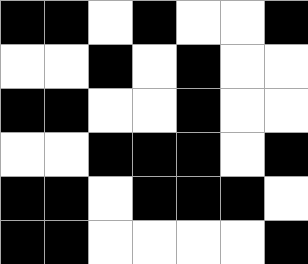[["black", "black", "white", "black", "white", "white", "black"], ["white", "white", "black", "white", "black", "white", "white"], ["black", "black", "white", "white", "black", "white", "white"], ["white", "white", "black", "black", "black", "white", "black"], ["black", "black", "white", "black", "black", "black", "white"], ["black", "black", "white", "white", "white", "white", "black"]]